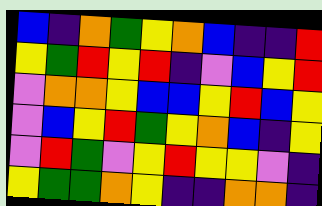[["blue", "indigo", "orange", "green", "yellow", "orange", "blue", "indigo", "indigo", "red"], ["yellow", "green", "red", "yellow", "red", "indigo", "violet", "blue", "yellow", "red"], ["violet", "orange", "orange", "yellow", "blue", "blue", "yellow", "red", "blue", "yellow"], ["violet", "blue", "yellow", "red", "green", "yellow", "orange", "blue", "indigo", "yellow"], ["violet", "red", "green", "violet", "yellow", "red", "yellow", "yellow", "violet", "indigo"], ["yellow", "green", "green", "orange", "yellow", "indigo", "indigo", "orange", "orange", "indigo"]]